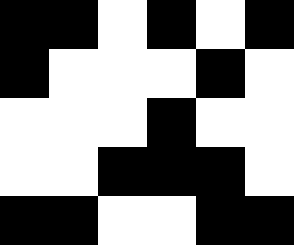[["black", "black", "white", "black", "white", "black"], ["black", "white", "white", "white", "black", "white"], ["white", "white", "white", "black", "white", "white"], ["white", "white", "black", "black", "black", "white"], ["black", "black", "white", "white", "black", "black"]]